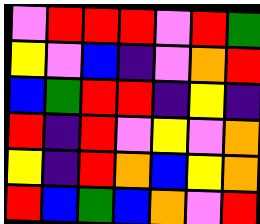[["violet", "red", "red", "red", "violet", "red", "green"], ["yellow", "violet", "blue", "indigo", "violet", "orange", "red"], ["blue", "green", "red", "red", "indigo", "yellow", "indigo"], ["red", "indigo", "red", "violet", "yellow", "violet", "orange"], ["yellow", "indigo", "red", "orange", "blue", "yellow", "orange"], ["red", "blue", "green", "blue", "orange", "violet", "red"]]